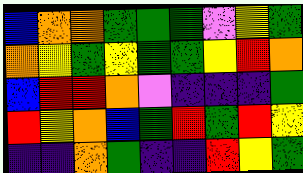[["blue", "orange", "orange", "green", "green", "green", "violet", "yellow", "green"], ["orange", "yellow", "green", "yellow", "green", "green", "yellow", "red", "orange"], ["blue", "red", "red", "orange", "violet", "indigo", "indigo", "indigo", "green"], ["red", "yellow", "orange", "blue", "green", "red", "green", "red", "yellow"], ["indigo", "indigo", "orange", "green", "indigo", "indigo", "red", "yellow", "green"]]